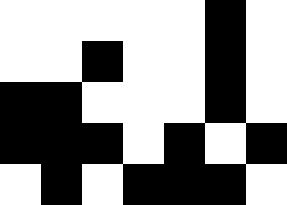[["white", "white", "white", "white", "white", "black", "white"], ["white", "white", "black", "white", "white", "black", "white"], ["black", "black", "white", "white", "white", "black", "white"], ["black", "black", "black", "white", "black", "white", "black"], ["white", "black", "white", "black", "black", "black", "white"]]